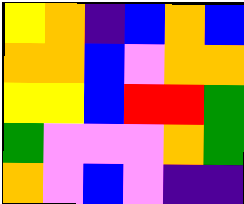[["yellow", "orange", "indigo", "blue", "orange", "blue"], ["orange", "orange", "blue", "violet", "orange", "orange"], ["yellow", "yellow", "blue", "red", "red", "green"], ["green", "violet", "violet", "violet", "orange", "green"], ["orange", "violet", "blue", "violet", "indigo", "indigo"]]